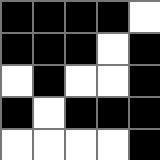[["black", "black", "black", "black", "white"], ["black", "black", "black", "white", "black"], ["white", "black", "white", "white", "black"], ["black", "white", "black", "black", "black"], ["white", "white", "white", "white", "black"]]